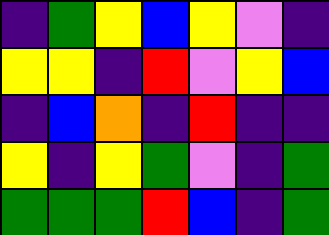[["indigo", "green", "yellow", "blue", "yellow", "violet", "indigo"], ["yellow", "yellow", "indigo", "red", "violet", "yellow", "blue"], ["indigo", "blue", "orange", "indigo", "red", "indigo", "indigo"], ["yellow", "indigo", "yellow", "green", "violet", "indigo", "green"], ["green", "green", "green", "red", "blue", "indigo", "green"]]